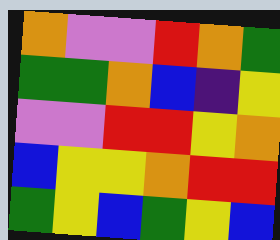[["orange", "violet", "violet", "red", "orange", "green"], ["green", "green", "orange", "blue", "indigo", "yellow"], ["violet", "violet", "red", "red", "yellow", "orange"], ["blue", "yellow", "yellow", "orange", "red", "red"], ["green", "yellow", "blue", "green", "yellow", "blue"]]